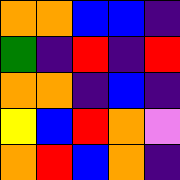[["orange", "orange", "blue", "blue", "indigo"], ["green", "indigo", "red", "indigo", "red"], ["orange", "orange", "indigo", "blue", "indigo"], ["yellow", "blue", "red", "orange", "violet"], ["orange", "red", "blue", "orange", "indigo"]]